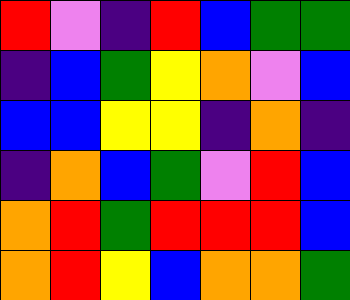[["red", "violet", "indigo", "red", "blue", "green", "green"], ["indigo", "blue", "green", "yellow", "orange", "violet", "blue"], ["blue", "blue", "yellow", "yellow", "indigo", "orange", "indigo"], ["indigo", "orange", "blue", "green", "violet", "red", "blue"], ["orange", "red", "green", "red", "red", "red", "blue"], ["orange", "red", "yellow", "blue", "orange", "orange", "green"]]